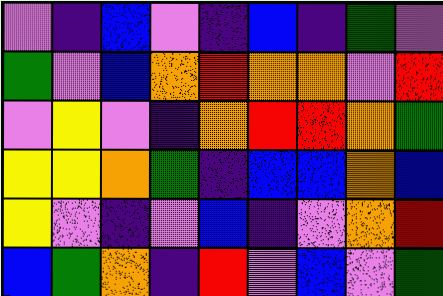[["violet", "indigo", "blue", "violet", "indigo", "blue", "indigo", "green", "violet"], ["green", "violet", "blue", "orange", "red", "orange", "orange", "violet", "red"], ["violet", "yellow", "violet", "indigo", "orange", "red", "red", "orange", "green"], ["yellow", "yellow", "orange", "green", "indigo", "blue", "blue", "orange", "blue"], ["yellow", "violet", "indigo", "violet", "blue", "indigo", "violet", "orange", "red"], ["blue", "green", "orange", "indigo", "red", "violet", "blue", "violet", "green"]]